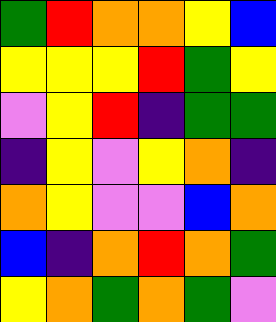[["green", "red", "orange", "orange", "yellow", "blue"], ["yellow", "yellow", "yellow", "red", "green", "yellow"], ["violet", "yellow", "red", "indigo", "green", "green"], ["indigo", "yellow", "violet", "yellow", "orange", "indigo"], ["orange", "yellow", "violet", "violet", "blue", "orange"], ["blue", "indigo", "orange", "red", "orange", "green"], ["yellow", "orange", "green", "orange", "green", "violet"]]